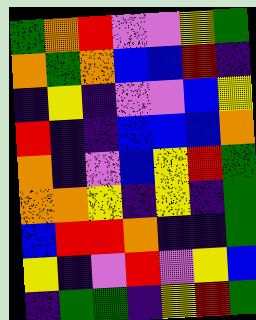[["green", "orange", "red", "violet", "violet", "yellow", "green"], ["orange", "green", "orange", "blue", "blue", "red", "indigo"], ["indigo", "yellow", "indigo", "violet", "violet", "blue", "yellow"], ["red", "indigo", "indigo", "blue", "blue", "blue", "orange"], ["orange", "indigo", "violet", "blue", "yellow", "red", "green"], ["orange", "orange", "yellow", "indigo", "yellow", "indigo", "green"], ["blue", "red", "red", "orange", "indigo", "indigo", "green"], ["yellow", "indigo", "violet", "red", "violet", "yellow", "blue"], ["indigo", "green", "green", "indigo", "yellow", "red", "green"]]